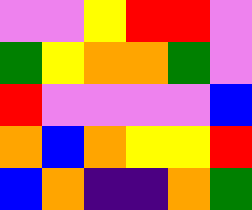[["violet", "violet", "yellow", "red", "red", "violet"], ["green", "yellow", "orange", "orange", "green", "violet"], ["red", "violet", "violet", "violet", "violet", "blue"], ["orange", "blue", "orange", "yellow", "yellow", "red"], ["blue", "orange", "indigo", "indigo", "orange", "green"]]